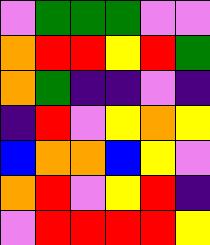[["violet", "green", "green", "green", "violet", "violet"], ["orange", "red", "red", "yellow", "red", "green"], ["orange", "green", "indigo", "indigo", "violet", "indigo"], ["indigo", "red", "violet", "yellow", "orange", "yellow"], ["blue", "orange", "orange", "blue", "yellow", "violet"], ["orange", "red", "violet", "yellow", "red", "indigo"], ["violet", "red", "red", "red", "red", "yellow"]]